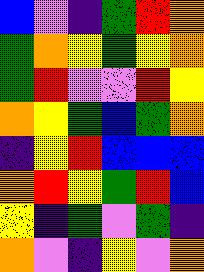[["blue", "violet", "indigo", "green", "red", "orange"], ["green", "orange", "yellow", "green", "yellow", "orange"], ["green", "red", "violet", "violet", "red", "yellow"], ["orange", "yellow", "green", "blue", "green", "orange"], ["indigo", "yellow", "red", "blue", "blue", "blue"], ["orange", "red", "yellow", "green", "red", "blue"], ["yellow", "indigo", "green", "violet", "green", "indigo"], ["orange", "violet", "indigo", "yellow", "violet", "orange"]]